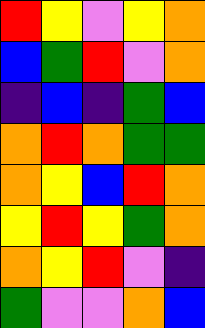[["red", "yellow", "violet", "yellow", "orange"], ["blue", "green", "red", "violet", "orange"], ["indigo", "blue", "indigo", "green", "blue"], ["orange", "red", "orange", "green", "green"], ["orange", "yellow", "blue", "red", "orange"], ["yellow", "red", "yellow", "green", "orange"], ["orange", "yellow", "red", "violet", "indigo"], ["green", "violet", "violet", "orange", "blue"]]